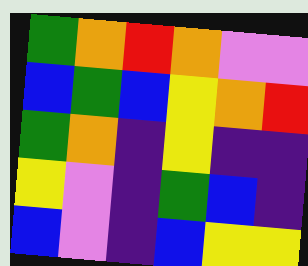[["green", "orange", "red", "orange", "violet", "violet"], ["blue", "green", "blue", "yellow", "orange", "red"], ["green", "orange", "indigo", "yellow", "indigo", "indigo"], ["yellow", "violet", "indigo", "green", "blue", "indigo"], ["blue", "violet", "indigo", "blue", "yellow", "yellow"]]